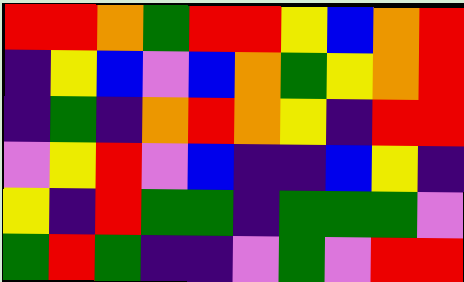[["red", "red", "orange", "green", "red", "red", "yellow", "blue", "orange", "red"], ["indigo", "yellow", "blue", "violet", "blue", "orange", "green", "yellow", "orange", "red"], ["indigo", "green", "indigo", "orange", "red", "orange", "yellow", "indigo", "red", "red"], ["violet", "yellow", "red", "violet", "blue", "indigo", "indigo", "blue", "yellow", "indigo"], ["yellow", "indigo", "red", "green", "green", "indigo", "green", "green", "green", "violet"], ["green", "red", "green", "indigo", "indigo", "violet", "green", "violet", "red", "red"]]